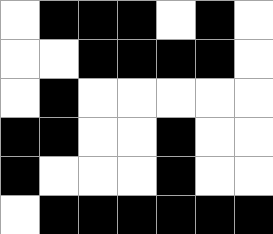[["white", "black", "black", "black", "white", "black", "white"], ["white", "white", "black", "black", "black", "black", "white"], ["white", "black", "white", "white", "white", "white", "white"], ["black", "black", "white", "white", "black", "white", "white"], ["black", "white", "white", "white", "black", "white", "white"], ["white", "black", "black", "black", "black", "black", "black"]]